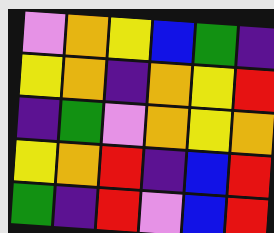[["violet", "orange", "yellow", "blue", "green", "indigo"], ["yellow", "orange", "indigo", "orange", "yellow", "red"], ["indigo", "green", "violet", "orange", "yellow", "orange"], ["yellow", "orange", "red", "indigo", "blue", "red"], ["green", "indigo", "red", "violet", "blue", "red"]]